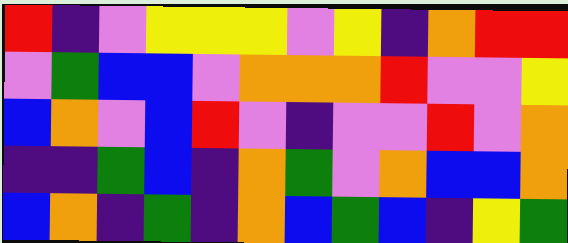[["red", "indigo", "violet", "yellow", "yellow", "yellow", "violet", "yellow", "indigo", "orange", "red", "red"], ["violet", "green", "blue", "blue", "violet", "orange", "orange", "orange", "red", "violet", "violet", "yellow"], ["blue", "orange", "violet", "blue", "red", "violet", "indigo", "violet", "violet", "red", "violet", "orange"], ["indigo", "indigo", "green", "blue", "indigo", "orange", "green", "violet", "orange", "blue", "blue", "orange"], ["blue", "orange", "indigo", "green", "indigo", "orange", "blue", "green", "blue", "indigo", "yellow", "green"]]